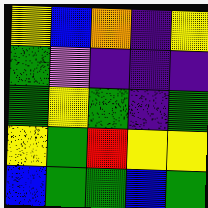[["yellow", "blue", "orange", "indigo", "yellow"], ["green", "violet", "indigo", "indigo", "indigo"], ["green", "yellow", "green", "indigo", "green"], ["yellow", "green", "red", "yellow", "yellow"], ["blue", "green", "green", "blue", "green"]]